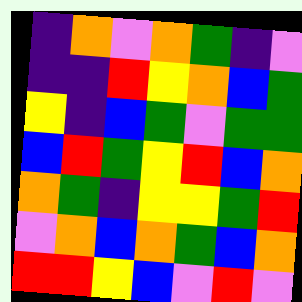[["indigo", "orange", "violet", "orange", "green", "indigo", "violet"], ["indigo", "indigo", "red", "yellow", "orange", "blue", "green"], ["yellow", "indigo", "blue", "green", "violet", "green", "green"], ["blue", "red", "green", "yellow", "red", "blue", "orange"], ["orange", "green", "indigo", "yellow", "yellow", "green", "red"], ["violet", "orange", "blue", "orange", "green", "blue", "orange"], ["red", "red", "yellow", "blue", "violet", "red", "violet"]]